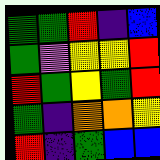[["green", "green", "red", "indigo", "blue"], ["green", "violet", "yellow", "yellow", "red"], ["red", "green", "yellow", "green", "red"], ["green", "indigo", "orange", "orange", "yellow"], ["red", "indigo", "green", "blue", "blue"]]